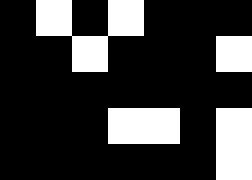[["black", "white", "black", "white", "black", "black", "black"], ["black", "black", "white", "black", "black", "black", "white"], ["black", "black", "black", "black", "black", "black", "black"], ["black", "black", "black", "white", "white", "black", "white"], ["black", "black", "black", "black", "black", "black", "white"]]